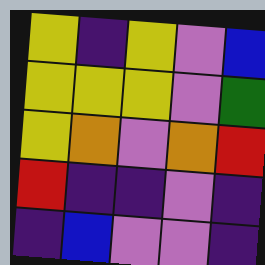[["yellow", "indigo", "yellow", "violet", "blue"], ["yellow", "yellow", "yellow", "violet", "green"], ["yellow", "orange", "violet", "orange", "red"], ["red", "indigo", "indigo", "violet", "indigo"], ["indigo", "blue", "violet", "violet", "indigo"]]